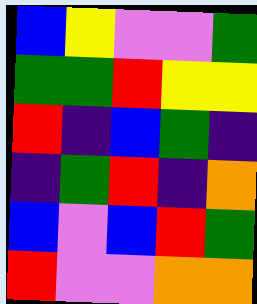[["blue", "yellow", "violet", "violet", "green"], ["green", "green", "red", "yellow", "yellow"], ["red", "indigo", "blue", "green", "indigo"], ["indigo", "green", "red", "indigo", "orange"], ["blue", "violet", "blue", "red", "green"], ["red", "violet", "violet", "orange", "orange"]]